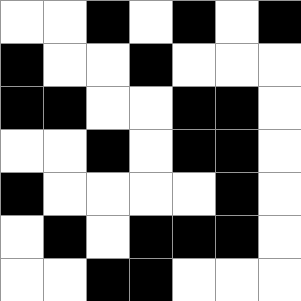[["white", "white", "black", "white", "black", "white", "black"], ["black", "white", "white", "black", "white", "white", "white"], ["black", "black", "white", "white", "black", "black", "white"], ["white", "white", "black", "white", "black", "black", "white"], ["black", "white", "white", "white", "white", "black", "white"], ["white", "black", "white", "black", "black", "black", "white"], ["white", "white", "black", "black", "white", "white", "white"]]